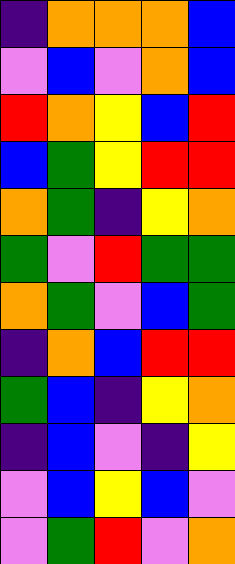[["indigo", "orange", "orange", "orange", "blue"], ["violet", "blue", "violet", "orange", "blue"], ["red", "orange", "yellow", "blue", "red"], ["blue", "green", "yellow", "red", "red"], ["orange", "green", "indigo", "yellow", "orange"], ["green", "violet", "red", "green", "green"], ["orange", "green", "violet", "blue", "green"], ["indigo", "orange", "blue", "red", "red"], ["green", "blue", "indigo", "yellow", "orange"], ["indigo", "blue", "violet", "indigo", "yellow"], ["violet", "blue", "yellow", "blue", "violet"], ["violet", "green", "red", "violet", "orange"]]